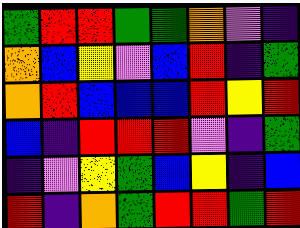[["green", "red", "red", "green", "green", "orange", "violet", "indigo"], ["orange", "blue", "yellow", "violet", "blue", "red", "indigo", "green"], ["orange", "red", "blue", "blue", "blue", "red", "yellow", "red"], ["blue", "indigo", "red", "red", "red", "violet", "indigo", "green"], ["indigo", "violet", "yellow", "green", "blue", "yellow", "indigo", "blue"], ["red", "indigo", "orange", "green", "red", "red", "green", "red"]]